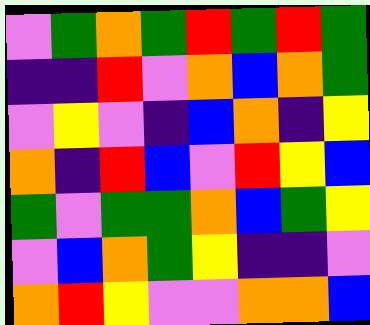[["violet", "green", "orange", "green", "red", "green", "red", "green"], ["indigo", "indigo", "red", "violet", "orange", "blue", "orange", "green"], ["violet", "yellow", "violet", "indigo", "blue", "orange", "indigo", "yellow"], ["orange", "indigo", "red", "blue", "violet", "red", "yellow", "blue"], ["green", "violet", "green", "green", "orange", "blue", "green", "yellow"], ["violet", "blue", "orange", "green", "yellow", "indigo", "indigo", "violet"], ["orange", "red", "yellow", "violet", "violet", "orange", "orange", "blue"]]